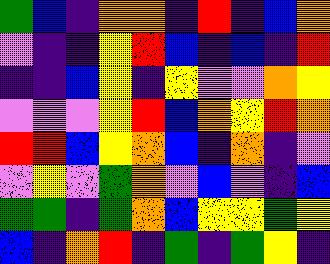[["green", "blue", "indigo", "orange", "orange", "indigo", "red", "indigo", "blue", "orange"], ["violet", "indigo", "indigo", "yellow", "red", "blue", "indigo", "blue", "indigo", "red"], ["indigo", "indigo", "blue", "yellow", "indigo", "yellow", "violet", "violet", "orange", "yellow"], ["violet", "violet", "violet", "yellow", "red", "blue", "orange", "yellow", "red", "orange"], ["red", "red", "blue", "yellow", "orange", "blue", "indigo", "orange", "indigo", "violet"], ["violet", "yellow", "violet", "green", "orange", "violet", "blue", "violet", "indigo", "blue"], ["green", "green", "indigo", "green", "orange", "blue", "yellow", "yellow", "green", "yellow"], ["blue", "indigo", "orange", "red", "indigo", "green", "indigo", "green", "yellow", "indigo"]]